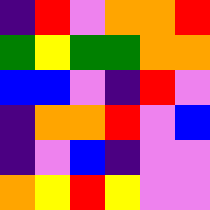[["indigo", "red", "violet", "orange", "orange", "red"], ["green", "yellow", "green", "green", "orange", "orange"], ["blue", "blue", "violet", "indigo", "red", "violet"], ["indigo", "orange", "orange", "red", "violet", "blue"], ["indigo", "violet", "blue", "indigo", "violet", "violet"], ["orange", "yellow", "red", "yellow", "violet", "violet"]]